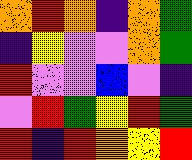[["orange", "red", "orange", "indigo", "orange", "green"], ["indigo", "yellow", "violet", "violet", "orange", "green"], ["red", "violet", "violet", "blue", "violet", "indigo"], ["violet", "red", "green", "yellow", "red", "green"], ["red", "indigo", "red", "orange", "yellow", "red"]]